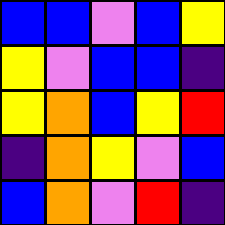[["blue", "blue", "violet", "blue", "yellow"], ["yellow", "violet", "blue", "blue", "indigo"], ["yellow", "orange", "blue", "yellow", "red"], ["indigo", "orange", "yellow", "violet", "blue"], ["blue", "orange", "violet", "red", "indigo"]]